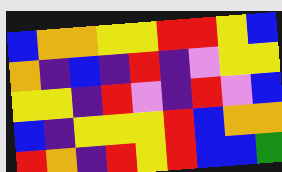[["blue", "orange", "orange", "yellow", "yellow", "red", "red", "yellow", "blue"], ["orange", "indigo", "blue", "indigo", "red", "indigo", "violet", "yellow", "yellow"], ["yellow", "yellow", "indigo", "red", "violet", "indigo", "red", "violet", "blue"], ["blue", "indigo", "yellow", "yellow", "yellow", "red", "blue", "orange", "orange"], ["red", "orange", "indigo", "red", "yellow", "red", "blue", "blue", "green"]]